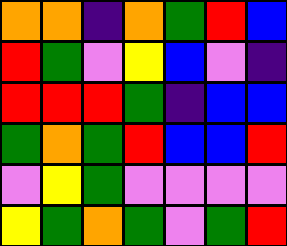[["orange", "orange", "indigo", "orange", "green", "red", "blue"], ["red", "green", "violet", "yellow", "blue", "violet", "indigo"], ["red", "red", "red", "green", "indigo", "blue", "blue"], ["green", "orange", "green", "red", "blue", "blue", "red"], ["violet", "yellow", "green", "violet", "violet", "violet", "violet"], ["yellow", "green", "orange", "green", "violet", "green", "red"]]